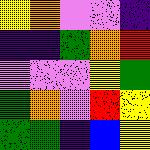[["yellow", "orange", "violet", "violet", "indigo"], ["indigo", "indigo", "green", "orange", "red"], ["violet", "violet", "violet", "yellow", "green"], ["green", "orange", "violet", "red", "yellow"], ["green", "green", "indigo", "blue", "yellow"]]